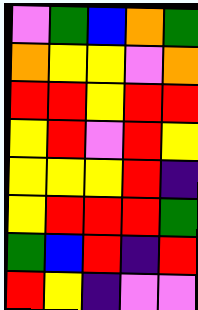[["violet", "green", "blue", "orange", "green"], ["orange", "yellow", "yellow", "violet", "orange"], ["red", "red", "yellow", "red", "red"], ["yellow", "red", "violet", "red", "yellow"], ["yellow", "yellow", "yellow", "red", "indigo"], ["yellow", "red", "red", "red", "green"], ["green", "blue", "red", "indigo", "red"], ["red", "yellow", "indigo", "violet", "violet"]]